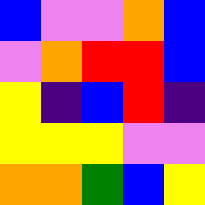[["blue", "violet", "violet", "orange", "blue"], ["violet", "orange", "red", "red", "blue"], ["yellow", "indigo", "blue", "red", "indigo"], ["yellow", "yellow", "yellow", "violet", "violet"], ["orange", "orange", "green", "blue", "yellow"]]